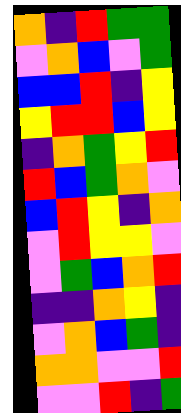[["orange", "indigo", "red", "green", "green"], ["violet", "orange", "blue", "violet", "green"], ["blue", "blue", "red", "indigo", "yellow"], ["yellow", "red", "red", "blue", "yellow"], ["indigo", "orange", "green", "yellow", "red"], ["red", "blue", "green", "orange", "violet"], ["blue", "red", "yellow", "indigo", "orange"], ["violet", "red", "yellow", "yellow", "violet"], ["violet", "green", "blue", "orange", "red"], ["indigo", "indigo", "orange", "yellow", "indigo"], ["violet", "orange", "blue", "green", "indigo"], ["orange", "orange", "violet", "violet", "red"], ["violet", "violet", "red", "indigo", "green"]]